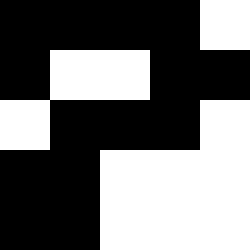[["black", "black", "black", "black", "white"], ["black", "white", "white", "black", "black"], ["white", "black", "black", "black", "white"], ["black", "black", "white", "white", "white"], ["black", "black", "white", "white", "white"]]